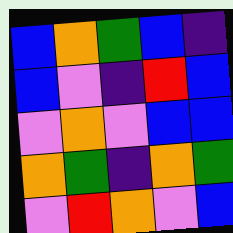[["blue", "orange", "green", "blue", "indigo"], ["blue", "violet", "indigo", "red", "blue"], ["violet", "orange", "violet", "blue", "blue"], ["orange", "green", "indigo", "orange", "green"], ["violet", "red", "orange", "violet", "blue"]]